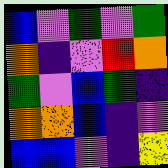[["blue", "violet", "green", "violet", "green"], ["orange", "indigo", "violet", "red", "orange"], ["green", "violet", "blue", "green", "indigo"], ["orange", "orange", "blue", "indigo", "violet"], ["blue", "blue", "violet", "indigo", "yellow"]]